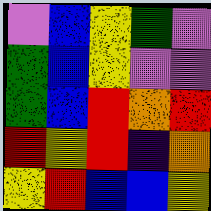[["violet", "blue", "yellow", "green", "violet"], ["green", "blue", "yellow", "violet", "violet"], ["green", "blue", "red", "orange", "red"], ["red", "yellow", "red", "indigo", "orange"], ["yellow", "red", "blue", "blue", "yellow"]]